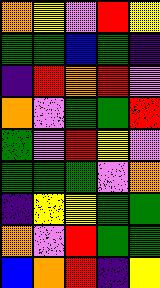[["orange", "yellow", "violet", "red", "yellow"], ["green", "green", "blue", "green", "indigo"], ["indigo", "red", "orange", "red", "violet"], ["orange", "violet", "green", "green", "red"], ["green", "violet", "red", "yellow", "violet"], ["green", "green", "green", "violet", "orange"], ["indigo", "yellow", "yellow", "green", "green"], ["orange", "violet", "red", "green", "green"], ["blue", "orange", "red", "indigo", "yellow"]]